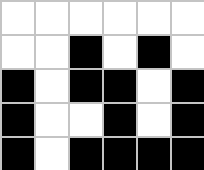[["white", "white", "white", "white", "white", "white"], ["white", "white", "black", "white", "black", "white"], ["black", "white", "black", "black", "white", "black"], ["black", "white", "white", "black", "white", "black"], ["black", "white", "black", "black", "black", "black"]]